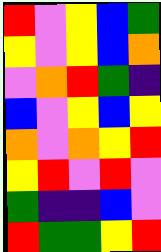[["red", "violet", "yellow", "blue", "green"], ["yellow", "violet", "yellow", "blue", "orange"], ["violet", "orange", "red", "green", "indigo"], ["blue", "violet", "yellow", "blue", "yellow"], ["orange", "violet", "orange", "yellow", "red"], ["yellow", "red", "violet", "red", "violet"], ["green", "indigo", "indigo", "blue", "violet"], ["red", "green", "green", "yellow", "red"]]